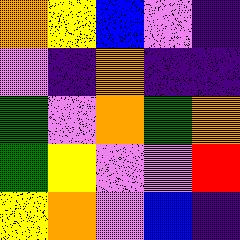[["orange", "yellow", "blue", "violet", "indigo"], ["violet", "indigo", "orange", "indigo", "indigo"], ["green", "violet", "orange", "green", "orange"], ["green", "yellow", "violet", "violet", "red"], ["yellow", "orange", "violet", "blue", "indigo"]]